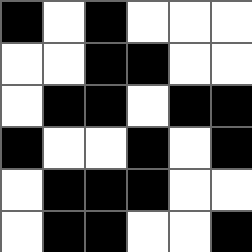[["black", "white", "black", "white", "white", "white"], ["white", "white", "black", "black", "white", "white"], ["white", "black", "black", "white", "black", "black"], ["black", "white", "white", "black", "white", "black"], ["white", "black", "black", "black", "white", "white"], ["white", "black", "black", "white", "white", "black"]]